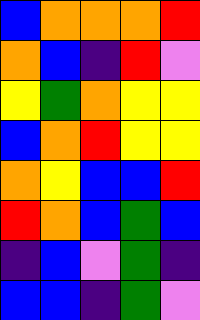[["blue", "orange", "orange", "orange", "red"], ["orange", "blue", "indigo", "red", "violet"], ["yellow", "green", "orange", "yellow", "yellow"], ["blue", "orange", "red", "yellow", "yellow"], ["orange", "yellow", "blue", "blue", "red"], ["red", "orange", "blue", "green", "blue"], ["indigo", "blue", "violet", "green", "indigo"], ["blue", "blue", "indigo", "green", "violet"]]